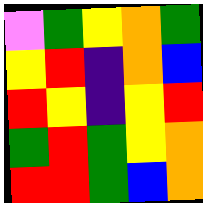[["violet", "green", "yellow", "orange", "green"], ["yellow", "red", "indigo", "orange", "blue"], ["red", "yellow", "indigo", "yellow", "red"], ["green", "red", "green", "yellow", "orange"], ["red", "red", "green", "blue", "orange"]]